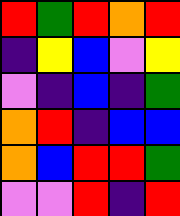[["red", "green", "red", "orange", "red"], ["indigo", "yellow", "blue", "violet", "yellow"], ["violet", "indigo", "blue", "indigo", "green"], ["orange", "red", "indigo", "blue", "blue"], ["orange", "blue", "red", "red", "green"], ["violet", "violet", "red", "indigo", "red"]]